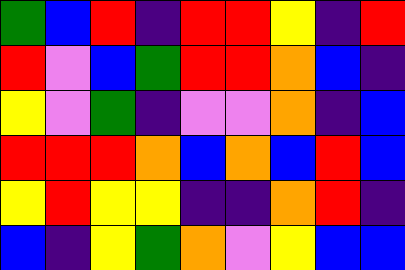[["green", "blue", "red", "indigo", "red", "red", "yellow", "indigo", "red"], ["red", "violet", "blue", "green", "red", "red", "orange", "blue", "indigo"], ["yellow", "violet", "green", "indigo", "violet", "violet", "orange", "indigo", "blue"], ["red", "red", "red", "orange", "blue", "orange", "blue", "red", "blue"], ["yellow", "red", "yellow", "yellow", "indigo", "indigo", "orange", "red", "indigo"], ["blue", "indigo", "yellow", "green", "orange", "violet", "yellow", "blue", "blue"]]